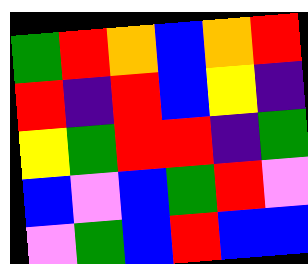[["green", "red", "orange", "blue", "orange", "red"], ["red", "indigo", "red", "blue", "yellow", "indigo"], ["yellow", "green", "red", "red", "indigo", "green"], ["blue", "violet", "blue", "green", "red", "violet"], ["violet", "green", "blue", "red", "blue", "blue"]]